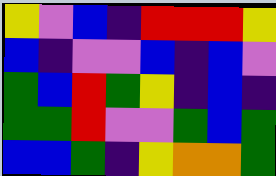[["yellow", "violet", "blue", "indigo", "red", "red", "red", "yellow"], ["blue", "indigo", "violet", "violet", "blue", "indigo", "blue", "violet"], ["green", "blue", "red", "green", "yellow", "indigo", "blue", "indigo"], ["green", "green", "red", "violet", "violet", "green", "blue", "green"], ["blue", "blue", "green", "indigo", "yellow", "orange", "orange", "green"]]